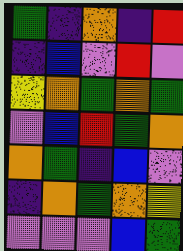[["green", "indigo", "orange", "indigo", "red"], ["indigo", "blue", "violet", "red", "violet"], ["yellow", "orange", "green", "orange", "green"], ["violet", "blue", "red", "green", "orange"], ["orange", "green", "indigo", "blue", "violet"], ["indigo", "orange", "green", "orange", "yellow"], ["violet", "violet", "violet", "blue", "green"]]